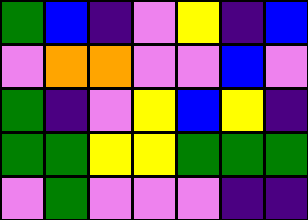[["green", "blue", "indigo", "violet", "yellow", "indigo", "blue"], ["violet", "orange", "orange", "violet", "violet", "blue", "violet"], ["green", "indigo", "violet", "yellow", "blue", "yellow", "indigo"], ["green", "green", "yellow", "yellow", "green", "green", "green"], ["violet", "green", "violet", "violet", "violet", "indigo", "indigo"]]